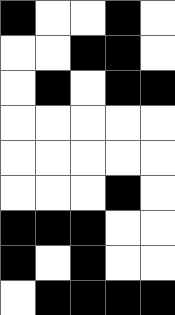[["black", "white", "white", "black", "white"], ["white", "white", "black", "black", "white"], ["white", "black", "white", "black", "black"], ["white", "white", "white", "white", "white"], ["white", "white", "white", "white", "white"], ["white", "white", "white", "black", "white"], ["black", "black", "black", "white", "white"], ["black", "white", "black", "white", "white"], ["white", "black", "black", "black", "black"]]